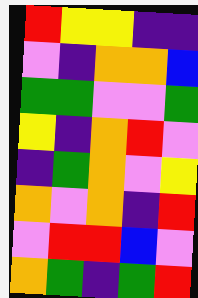[["red", "yellow", "yellow", "indigo", "indigo"], ["violet", "indigo", "orange", "orange", "blue"], ["green", "green", "violet", "violet", "green"], ["yellow", "indigo", "orange", "red", "violet"], ["indigo", "green", "orange", "violet", "yellow"], ["orange", "violet", "orange", "indigo", "red"], ["violet", "red", "red", "blue", "violet"], ["orange", "green", "indigo", "green", "red"]]